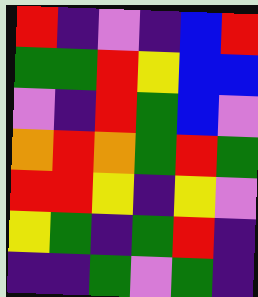[["red", "indigo", "violet", "indigo", "blue", "red"], ["green", "green", "red", "yellow", "blue", "blue"], ["violet", "indigo", "red", "green", "blue", "violet"], ["orange", "red", "orange", "green", "red", "green"], ["red", "red", "yellow", "indigo", "yellow", "violet"], ["yellow", "green", "indigo", "green", "red", "indigo"], ["indigo", "indigo", "green", "violet", "green", "indigo"]]